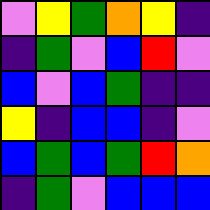[["violet", "yellow", "green", "orange", "yellow", "indigo"], ["indigo", "green", "violet", "blue", "red", "violet"], ["blue", "violet", "blue", "green", "indigo", "indigo"], ["yellow", "indigo", "blue", "blue", "indigo", "violet"], ["blue", "green", "blue", "green", "red", "orange"], ["indigo", "green", "violet", "blue", "blue", "blue"]]